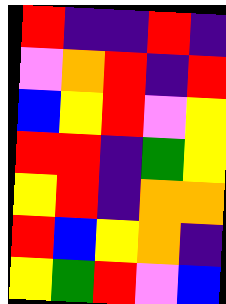[["red", "indigo", "indigo", "red", "indigo"], ["violet", "orange", "red", "indigo", "red"], ["blue", "yellow", "red", "violet", "yellow"], ["red", "red", "indigo", "green", "yellow"], ["yellow", "red", "indigo", "orange", "orange"], ["red", "blue", "yellow", "orange", "indigo"], ["yellow", "green", "red", "violet", "blue"]]